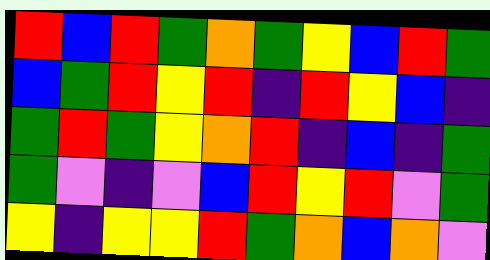[["red", "blue", "red", "green", "orange", "green", "yellow", "blue", "red", "green"], ["blue", "green", "red", "yellow", "red", "indigo", "red", "yellow", "blue", "indigo"], ["green", "red", "green", "yellow", "orange", "red", "indigo", "blue", "indigo", "green"], ["green", "violet", "indigo", "violet", "blue", "red", "yellow", "red", "violet", "green"], ["yellow", "indigo", "yellow", "yellow", "red", "green", "orange", "blue", "orange", "violet"]]